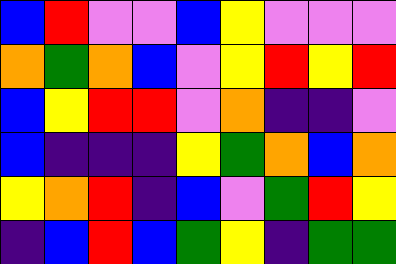[["blue", "red", "violet", "violet", "blue", "yellow", "violet", "violet", "violet"], ["orange", "green", "orange", "blue", "violet", "yellow", "red", "yellow", "red"], ["blue", "yellow", "red", "red", "violet", "orange", "indigo", "indigo", "violet"], ["blue", "indigo", "indigo", "indigo", "yellow", "green", "orange", "blue", "orange"], ["yellow", "orange", "red", "indigo", "blue", "violet", "green", "red", "yellow"], ["indigo", "blue", "red", "blue", "green", "yellow", "indigo", "green", "green"]]